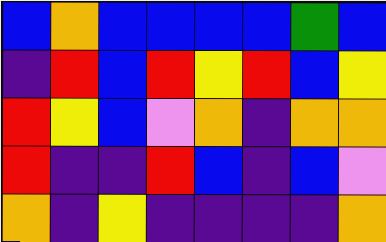[["blue", "orange", "blue", "blue", "blue", "blue", "green", "blue"], ["indigo", "red", "blue", "red", "yellow", "red", "blue", "yellow"], ["red", "yellow", "blue", "violet", "orange", "indigo", "orange", "orange"], ["red", "indigo", "indigo", "red", "blue", "indigo", "blue", "violet"], ["orange", "indigo", "yellow", "indigo", "indigo", "indigo", "indigo", "orange"]]